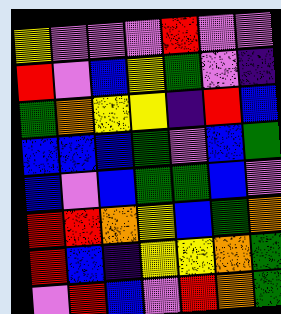[["yellow", "violet", "violet", "violet", "red", "violet", "violet"], ["red", "violet", "blue", "yellow", "green", "violet", "indigo"], ["green", "orange", "yellow", "yellow", "indigo", "red", "blue"], ["blue", "blue", "blue", "green", "violet", "blue", "green"], ["blue", "violet", "blue", "green", "green", "blue", "violet"], ["red", "red", "orange", "yellow", "blue", "green", "orange"], ["red", "blue", "indigo", "yellow", "yellow", "orange", "green"], ["violet", "red", "blue", "violet", "red", "orange", "green"]]